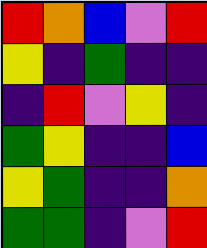[["red", "orange", "blue", "violet", "red"], ["yellow", "indigo", "green", "indigo", "indigo"], ["indigo", "red", "violet", "yellow", "indigo"], ["green", "yellow", "indigo", "indigo", "blue"], ["yellow", "green", "indigo", "indigo", "orange"], ["green", "green", "indigo", "violet", "red"]]